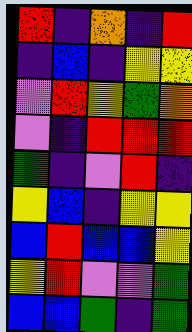[["red", "indigo", "orange", "indigo", "red"], ["indigo", "blue", "indigo", "yellow", "yellow"], ["violet", "red", "yellow", "green", "orange"], ["violet", "indigo", "red", "red", "red"], ["green", "indigo", "violet", "red", "indigo"], ["yellow", "blue", "indigo", "yellow", "yellow"], ["blue", "red", "blue", "blue", "yellow"], ["yellow", "red", "violet", "violet", "green"], ["blue", "blue", "green", "indigo", "green"]]